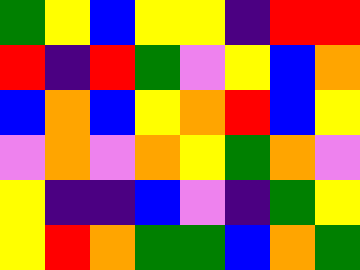[["green", "yellow", "blue", "yellow", "yellow", "indigo", "red", "red"], ["red", "indigo", "red", "green", "violet", "yellow", "blue", "orange"], ["blue", "orange", "blue", "yellow", "orange", "red", "blue", "yellow"], ["violet", "orange", "violet", "orange", "yellow", "green", "orange", "violet"], ["yellow", "indigo", "indigo", "blue", "violet", "indigo", "green", "yellow"], ["yellow", "red", "orange", "green", "green", "blue", "orange", "green"]]